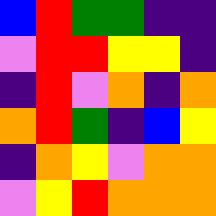[["blue", "red", "green", "green", "indigo", "indigo"], ["violet", "red", "red", "yellow", "yellow", "indigo"], ["indigo", "red", "violet", "orange", "indigo", "orange"], ["orange", "red", "green", "indigo", "blue", "yellow"], ["indigo", "orange", "yellow", "violet", "orange", "orange"], ["violet", "yellow", "red", "orange", "orange", "orange"]]